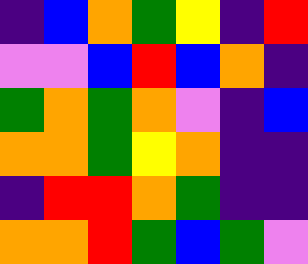[["indigo", "blue", "orange", "green", "yellow", "indigo", "red"], ["violet", "violet", "blue", "red", "blue", "orange", "indigo"], ["green", "orange", "green", "orange", "violet", "indigo", "blue"], ["orange", "orange", "green", "yellow", "orange", "indigo", "indigo"], ["indigo", "red", "red", "orange", "green", "indigo", "indigo"], ["orange", "orange", "red", "green", "blue", "green", "violet"]]